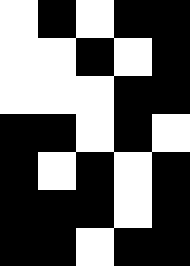[["white", "black", "white", "black", "black"], ["white", "white", "black", "white", "black"], ["white", "white", "white", "black", "black"], ["black", "black", "white", "black", "white"], ["black", "white", "black", "white", "black"], ["black", "black", "black", "white", "black"], ["black", "black", "white", "black", "black"]]